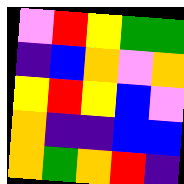[["violet", "red", "yellow", "green", "green"], ["indigo", "blue", "orange", "violet", "orange"], ["yellow", "red", "yellow", "blue", "violet"], ["orange", "indigo", "indigo", "blue", "blue"], ["orange", "green", "orange", "red", "indigo"]]